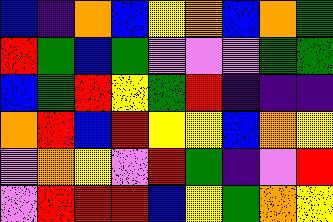[["blue", "indigo", "orange", "blue", "yellow", "orange", "blue", "orange", "green"], ["red", "green", "blue", "green", "violet", "violet", "violet", "green", "green"], ["blue", "green", "red", "yellow", "green", "red", "indigo", "indigo", "indigo"], ["orange", "red", "blue", "red", "yellow", "yellow", "blue", "orange", "yellow"], ["violet", "orange", "yellow", "violet", "red", "green", "indigo", "violet", "red"], ["violet", "red", "red", "red", "blue", "yellow", "green", "orange", "yellow"]]